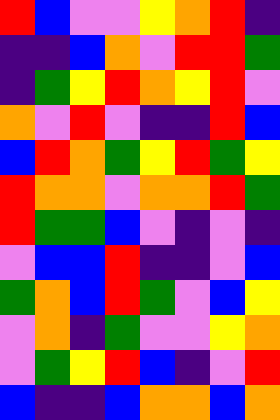[["red", "blue", "violet", "violet", "yellow", "orange", "red", "indigo"], ["indigo", "indigo", "blue", "orange", "violet", "red", "red", "green"], ["indigo", "green", "yellow", "red", "orange", "yellow", "red", "violet"], ["orange", "violet", "red", "violet", "indigo", "indigo", "red", "blue"], ["blue", "red", "orange", "green", "yellow", "red", "green", "yellow"], ["red", "orange", "orange", "violet", "orange", "orange", "red", "green"], ["red", "green", "green", "blue", "violet", "indigo", "violet", "indigo"], ["violet", "blue", "blue", "red", "indigo", "indigo", "violet", "blue"], ["green", "orange", "blue", "red", "green", "violet", "blue", "yellow"], ["violet", "orange", "indigo", "green", "violet", "violet", "yellow", "orange"], ["violet", "green", "yellow", "red", "blue", "indigo", "violet", "red"], ["blue", "indigo", "indigo", "blue", "orange", "orange", "blue", "orange"]]